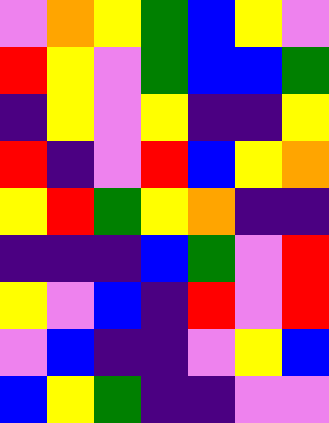[["violet", "orange", "yellow", "green", "blue", "yellow", "violet"], ["red", "yellow", "violet", "green", "blue", "blue", "green"], ["indigo", "yellow", "violet", "yellow", "indigo", "indigo", "yellow"], ["red", "indigo", "violet", "red", "blue", "yellow", "orange"], ["yellow", "red", "green", "yellow", "orange", "indigo", "indigo"], ["indigo", "indigo", "indigo", "blue", "green", "violet", "red"], ["yellow", "violet", "blue", "indigo", "red", "violet", "red"], ["violet", "blue", "indigo", "indigo", "violet", "yellow", "blue"], ["blue", "yellow", "green", "indigo", "indigo", "violet", "violet"]]